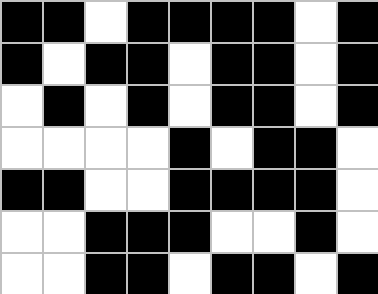[["black", "black", "white", "black", "black", "black", "black", "white", "black"], ["black", "white", "black", "black", "white", "black", "black", "white", "black"], ["white", "black", "white", "black", "white", "black", "black", "white", "black"], ["white", "white", "white", "white", "black", "white", "black", "black", "white"], ["black", "black", "white", "white", "black", "black", "black", "black", "white"], ["white", "white", "black", "black", "black", "white", "white", "black", "white"], ["white", "white", "black", "black", "white", "black", "black", "white", "black"]]